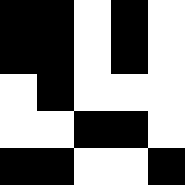[["black", "black", "white", "black", "white"], ["black", "black", "white", "black", "white"], ["white", "black", "white", "white", "white"], ["white", "white", "black", "black", "white"], ["black", "black", "white", "white", "black"]]